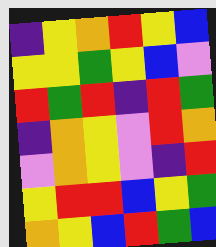[["indigo", "yellow", "orange", "red", "yellow", "blue"], ["yellow", "yellow", "green", "yellow", "blue", "violet"], ["red", "green", "red", "indigo", "red", "green"], ["indigo", "orange", "yellow", "violet", "red", "orange"], ["violet", "orange", "yellow", "violet", "indigo", "red"], ["yellow", "red", "red", "blue", "yellow", "green"], ["orange", "yellow", "blue", "red", "green", "blue"]]